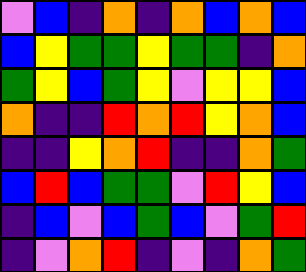[["violet", "blue", "indigo", "orange", "indigo", "orange", "blue", "orange", "blue"], ["blue", "yellow", "green", "green", "yellow", "green", "green", "indigo", "orange"], ["green", "yellow", "blue", "green", "yellow", "violet", "yellow", "yellow", "blue"], ["orange", "indigo", "indigo", "red", "orange", "red", "yellow", "orange", "blue"], ["indigo", "indigo", "yellow", "orange", "red", "indigo", "indigo", "orange", "green"], ["blue", "red", "blue", "green", "green", "violet", "red", "yellow", "blue"], ["indigo", "blue", "violet", "blue", "green", "blue", "violet", "green", "red"], ["indigo", "violet", "orange", "red", "indigo", "violet", "indigo", "orange", "green"]]